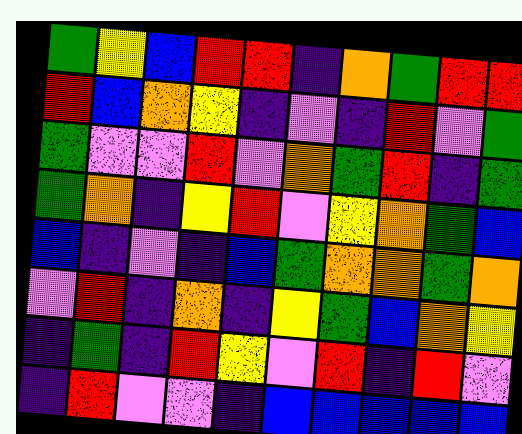[["green", "yellow", "blue", "red", "red", "indigo", "orange", "green", "red", "red"], ["red", "blue", "orange", "yellow", "indigo", "violet", "indigo", "red", "violet", "green"], ["green", "violet", "violet", "red", "violet", "orange", "green", "red", "indigo", "green"], ["green", "orange", "indigo", "yellow", "red", "violet", "yellow", "orange", "green", "blue"], ["blue", "indigo", "violet", "indigo", "blue", "green", "orange", "orange", "green", "orange"], ["violet", "red", "indigo", "orange", "indigo", "yellow", "green", "blue", "orange", "yellow"], ["indigo", "green", "indigo", "red", "yellow", "violet", "red", "indigo", "red", "violet"], ["indigo", "red", "violet", "violet", "indigo", "blue", "blue", "blue", "blue", "blue"]]